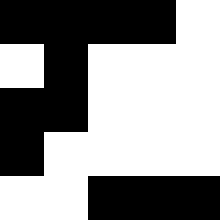[["black", "black", "black", "black", "white"], ["white", "black", "white", "white", "white"], ["black", "black", "white", "white", "white"], ["black", "white", "white", "white", "white"], ["white", "white", "black", "black", "black"]]